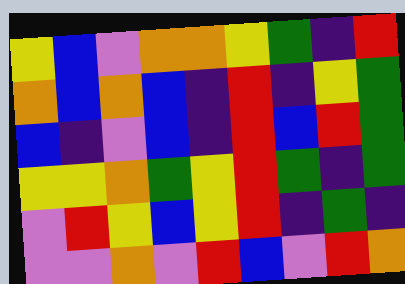[["yellow", "blue", "violet", "orange", "orange", "yellow", "green", "indigo", "red"], ["orange", "blue", "orange", "blue", "indigo", "red", "indigo", "yellow", "green"], ["blue", "indigo", "violet", "blue", "indigo", "red", "blue", "red", "green"], ["yellow", "yellow", "orange", "green", "yellow", "red", "green", "indigo", "green"], ["violet", "red", "yellow", "blue", "yellow", "red", "indigo", "green", "indigo"], ["violet", "violet", "orange", "violet", "red", "blue", "violet", "red", "orange"]]